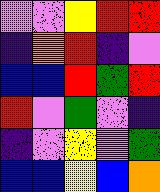[["violet", "violet", "yellow", "red", "red"], ["indigo", "orange", "red", "indigo", "violet"], ["blue", "blue", "red", "green", "red"], ["red", "violet", "green", "violet", "indigo"], ["indigo", "violet", "yellow", "violet", "green"], ["blue", "blue", "yellow", "blue", "orange"]]